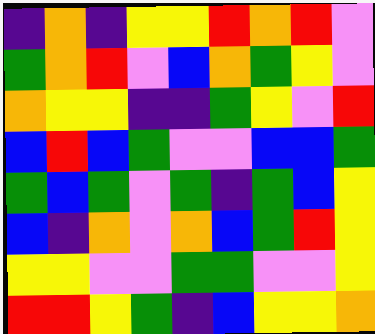[["indigo", "orange", "indigo", "yellow", "yellow", "red", "orange", "red", "violet"], ["green", "orange", "red", "violet", "blue", "orange", "green", "yellow", "violet"], ["orange", "yellow", "yellow", "indigo", "indigo", "green", "yellow", "violet", "red"], ["blue", "red", "blue", "green", "violet", "violet", "blue", "blue", "green"], ["green", "blue", "green", "violet", "green", "indigo", "green", "blue", "yellow"], ["blue", "indigo", "orange", "violet", "orange", "blue", "green", "red", "yellow"], ["yellow", "yellow", "violet", "violet", "green", "green", "violet", "violet", "yellow"], ["red", "red", "yellow", "green", "indigo", "blue", "yellow", "yellow", "orange"]]